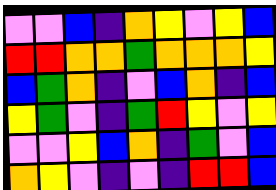[["violet", "violet", "blue", "indigo", "orange", "yellow", "violet", "yellow", "blue"], ["red", "red", "orange", "orange", "green", "orange", "orange", "orange", "yellow"], ["blue", "green", "orange", "indigo", "violet", "blue", "orange", "indigo", "blue"], ["yellow", "green", "violet", "indigo", "green", "red", "yellow", "violet", "yellow"], ["violet", "violet", "yellow", "blue", "orange", "indigo", "green", "violet", "blue"], ["orange", "yellow", "violet", "indigo", "violet", "indigo", "red", "red", "blue"]]